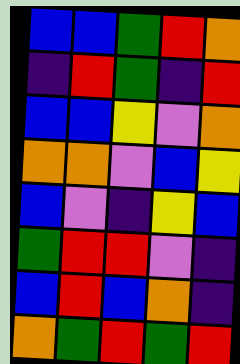[["blue", "blue", "green", "red", "orange"], ["indigo", "red", "green", "indigo", "red"], ["blue", "blue", "yellow", "violet", "orange"], ["orange", "orange", "violet", "blue", "yellow"], ["blue", "violet", "indigo", "yellow", "blue"], ["green", "red", "red", "violet", "indigo"], ["blue", "red", "blue", "orange", "indigo"], ["orange", "green", "red", "green", "red"]]